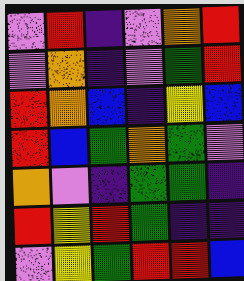[["violet", "red", "indigo", "violet", "orange", "red"], ["violet", "orange", "indigo", "violet", "green", "red"], ["red", "orange", "blue", "indigo", "yellow", "blue"], ["red", "blue", "green", "orange", "green", "violet"], ["orange", "violet", "indigo", "green", "green", "indigo"], ["red", "yellow", "red", "green", "indigo", "indigo"], ["violet", "yellow", "green", "red", "red", "blue"]]